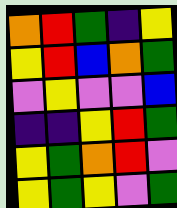[["orange", "red", "green", "indigo", "yellow"], ["yellow", "red", "blue", "orange", "green"], ["violet", "yellow", "violet", "violet", "blue"], ["indigo", "indigo", "yellow", "red", "green"], ["yellow", "green", "orange", "red", "violet"], ["yellow", "green", "yellow", "violet", "green"]]